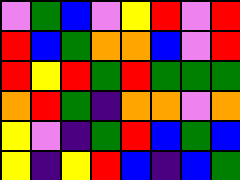[["violet", "green", "blue", "violet", "yellow", "red", "violet", "red"], ["red", "blue", "green", "orange", "orange", "blue", "violet", "red"], ["red", "yellow", "red", "green", "red", "green", "green", "green"], ["orange", "red", "green", "indigo", "orange", "orange", "violet", "orange"], ["yellow", "violet", "indigo", "green", "red", "blue", "green", "blue"], ["yellow", "indigo", "yellow", "red", "blue", "indigo", "blue", "green"]]